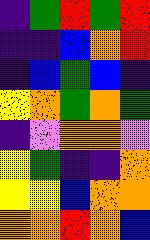[["indigo", "green", "red", "green", "red"], ["indigo", "indigo", "blue", "orange", "red"], ["indigo", "blue", "green", "blue", "indigo"], ["yellow", "orange", "green", "orange", "green"], ["indigo", "violet", "orange", "orange", "violet"], ["yellow", "green", "indigo", "indigo", "orange"], ["yellow", "yellow", "blue", "orange", "orange"], ["orange", "orange", "red", "orange", "blue"]]